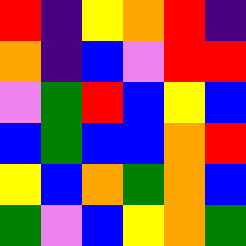[["red", "indigo", "yellow", "orange", "red", "indigo"], ["orange", "indigo", "blue", "violet", "red", "red"], ["violet", "green", "red", "blue", "yellow", "blue"], ["blue", "green", "blue", "blue", "orange", "red"], ["yellow", "blue", "orange", "green", "orange", "blue"], ["green", "violet", "blue", "yellow", "orange", "green"]]